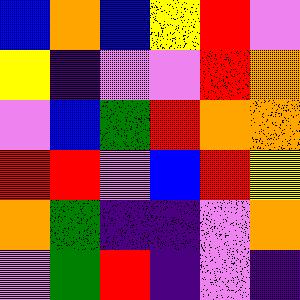[["blue", "orange", "blue", "yellow", "red", "violet"], ["yellow", "indigo", "violet", "violet", "red", "orange"], ["violet", "blue", "green", "red", "orange", "orange"], ["red", "red", "violet", "blue", "red", "yellow"], ["orange", "green", "indigo", "indigo", "violet", "orange"], ["violet", "green", "red", "indigo", "violet", "indigo"]]